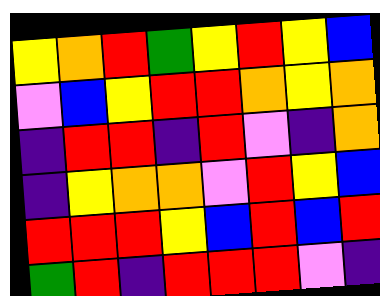[["yellow", "orange", "red", "green", "yellow", "red", "yellow", "blue"], ["violet", "blue", "yellow", "red", "red", "orange", "yellow", "orange"], ["indigo", "red", "red", "indigo", "red", "violet", "indigo", "orange"], ["indigo", "yellow", "orange", "orange", "violet", "red", "yellow", "blue"], ["red", "red", "red", "yellow", "blue", "red", "blue", "red"], ["green", "red", "indigo", "red", "red", "red", "violet", "indigo"]]